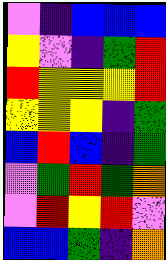[["violet", "indigo", "blue", "blue", "blue"], ["yellow", "violet", "indigo", "green", "red"], ["red", "yellow", "yellow", "yellow", "red"], ["yellow", "yellow", "yellow", "indigo", "green"], ["blue", "red", "blue", "indigo", "green"], ["violet", "green", "red", "green", "orange"], ["violet", "red", "yellow", "red", "violet"], ["blue", "blue", "green", "indigo", "orange"]]